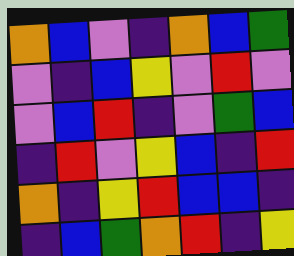[["orange", "blue", "violet", "indigo", "orange", "blue", "green"], ["violet", "indigo", "blue", "yellow", "violet", "red", "violet"], ["violet", "blue", "red", "indigo", "violet", "green", "blue"], ["indigo", "red", "violet", "yellow", "blue", "indigo", "red"], ["orange", "indigo", "yellow", "red", "blue", "blue", "indigo"], ["indigo", "blue", "green", "orange", "red", "indigo", "yellow"]]